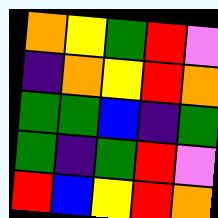[["orange", "yellow", "green", "red", "violet"], ["indigo", "orange", "yellow", "red", "orange"], ["green", "green", "blue", "indigo", "green"], ["green", "indigo", "green", "red", "violet"], ["red", "blue", "yellow", "red", "orange"]]